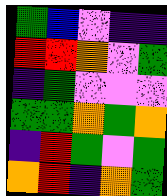[["green", "blue", "violet", "indigo", "indigo"], ["red", "red", "orange", "violet", "green"], ["indigo", "green", "violet", "violet", "violet"], ["green", "green", "orange", "green", "orange"], ["indigo", "red", "green", "violet", "green"], ["orange", "red", "indigo", "orange", "green"]]